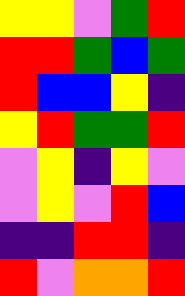[["yellow", "yellow", "violet", "green", "red"], ["red", "red", "green", "blue", "green"], ["red", "blue", "blue", "yellow", "indigo"], ["yellow", "red", "green", "green", "red"], ["violet", "yellow", "indigo", "yellow", "violet"], ["violet", "yellow", "violet", "red", "blue"], ["indigo", "indigo", "red", "red", "indigo"], ["red", "violet", "orange", "orange", "red"]]